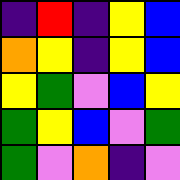[["indigo", "red", "indigo", "yellow", "blue"], ["orange", "yellow", "indigo", "yellow", "blue"], ["yellow", "green", "violet", "blue", "yellow"], ["green", "yellow", "blue", "violet", "green"], ["green", "violet", "orange", "indigo", "violet"]]